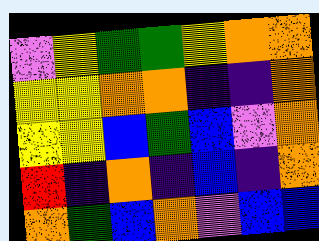[["violet", "yellow", "green", "green", "yellow", "orange", "orange"], ["yellow", "yellow", "orange", "orange", "indigo", "indigo", "orange"], ["yellow", "yellow", "blue", "green", "blue", "violet", "orange"], ["red", "indigo", "orange", "indigo", "blue", "indigo", "orange"], ["orange", "green", "blue", "orange", "violet", "blue", "blue"]]